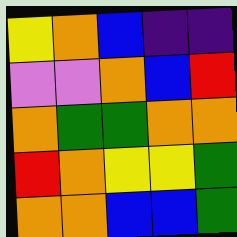[["yellow", "orange", "blue", "indigo", "indigo"], ["violet", "violet", "orange", "blue", "red"], ["orange", "green", "green", "orange", "orange"], ["red", "orange", "yellow", "yellow", "green"], ["orange", "orange", "blue", "blue", "green"]]